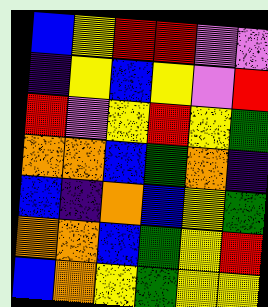[["blue", "yellow", "red", "red", "violet", "violet"], ["indigo", "yellow", "blue", "yellow", "violet", "red"], ["red", "violet", "yellow", "red", "yellow", "green"], ["orange", "orange", "blue", "green", "orange", "indigo"], ["blue", "indigo", "orange", "blue", "yellow", "green"], ["orange", "orange", "blue", "green", "yellow", "red"], ["blue", "orange", "yellow", "green", "yellow", "yellow"]]